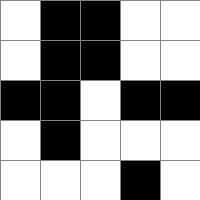[["white", "black", "black", "white", "white"], ["white", "black", "black", "white", "white"], ["black", "black", "white", "black", "black"], ["white", "black", "white", "white", "white"], ["white", "white", "white", "black", "white"]]